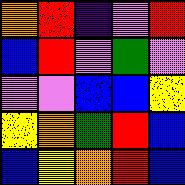[["orange", "red", "indigo", "violet", "red"], ["blue", "red", "violet", "green", "violet"], ["violet", "violet", "blue", "blue", "yellow"], ["yellow", "orange", "green", "red", "blue"], ["blue", "yellow", "orange", "red", "blue"]]